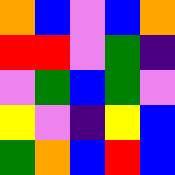[["orange", "blue", "violet", "blue", "orange"], ["red", "red", "violet", "green", "indigo"], ["violet", "green", "blue", "green", "violet"], ["yellow", "violet", "indigo", "yellow", "blue"], ["green", "orange", "blue", "red", "blue"]]